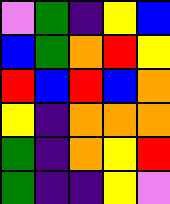[["violet", "green", "indigo", "yellow", "blue"], ["blue", "green", "orange", "red", "yellow"], ["red", "blue", "red", "blue", "orange"], ["yellow", "indigo", "orange", "orange", "orange"], ["green", "indigo", "orange", "yellow", "red"], ["green", "indigo", "indigo", "yellow", "violet"]]